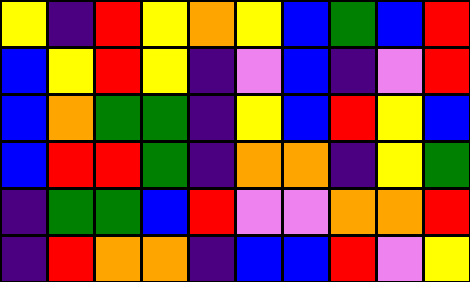[["yellow", "indigo", "red", "yellow", "orange", "yellow", "blue", "green", "blue", "red"], ["blue", "yellow", "red", "yellow", "indigo", "violet", "blue", "indigo", "violet", "red"], ["blue", "orange", "green", "green", "indigo", "yellow", "blue", "red", "yellow", "blue"], ["blue", "red", "red", "green", "indigo", "orange", "orange", "indigo", "yellow", "green"], ["indigo", "green", "green", "blue", "red", "violet", "violet", "orange", "orange", "red"], ["indigo", "red", "orange", "orange", "indigo", "blue", "blue", "red", "violet", "yellow"]]